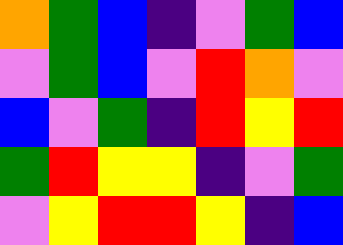[["orange", "green", "blue", "indigo", "violet", "green", "blue"], ["violet", "green", "blue", "violet", "red", "orange", "violet"], ["blue", "violet", "green", "indigo", "red", "yellow", "red"], ["green", "red", "yellow", "yellow", "indigo", "violet", "green"], ["violet", "yellow", "red", "red", "yellow", "indigo", "blue"]]